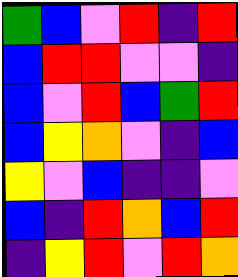[["green", "blue", "violet", "red", "indigo", "red"], ["blue", "red", "red", "violet", "violet", "indigo"], ["blue", "violet", "red", "blue", "green", "red"], ["blue", "yellow", "orange", "violet", "indigo", "blue"], ["yellow", "violet", "blue", "indigo", "indigo", "violet"], ["blue", "indigo", "red", "orange", "blue", "red"], ["indigo", "yellow", "red", "violet", "red", "orange"]]